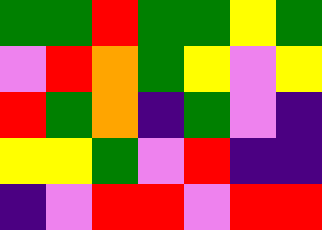[["green", "green", "red", "green", "green", "yellow", "green"], ["violet", "red", "orange", "green", "yellow", "violet", "yellow"], ["red", "green", "orange", "indigo", "green", "violet", "indigo"], ["yellow", "yellow", "green", "violet", "red", "indigo", "indigo"], ["indigo", "violet", "red", "red", "violet", "red", "red"]]